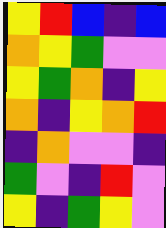[["yellow", "red", "blue", "indigo", "blue"], ["orange", "yellow", "green", "violet", "violet"], ["yellow", "green", "orange", "indigo", "yellow"], ["orange", "indigo", "yellow", "orange", "red"], ["indigo", "orange", "violet", "violet", "indigo"], ["green", "violet", "indigo", "red", "violet"], ["yellow", "indigo", "green", "yellow", "violet"]]